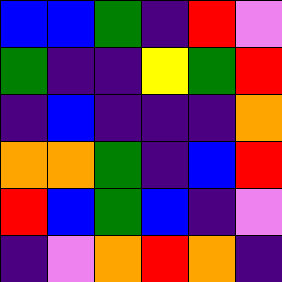[["blue", "blue", "green", "indigo", "red", "violet"], ["green", "indigo", "indigo", "yellow", "green", "red"], ["indigo", "blue", "indigo", "indigo", "indigo", "orange"], ["orange", "orange", "green", "indigo", "blue", "red"], ["red", "blue", "green", "blue", "indigo", "violet"], ["indigo", "violet", "orange", "red", "orange", "indigo"]]